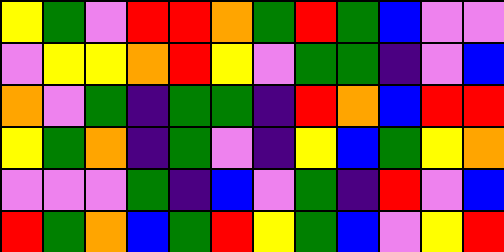[["yellow", "green", "violet", "red", "red", "orange", "green", "red", "green", "blue", "violet", "violet"], ["violet", "yellow", "yellow", "orange", "red", "yellow", "violet", "green", "green", "indigo", "violet", "blue"], ["orange", "violet", "green", "indigo", "green", "green", "indigo", "red", "orange", "blue", "red", "red"], ["yellow", "green", "orange", "indigo", "green", "violet", "indigo", "yellow", "blue", "green", "yellow", "orange"], ["violet", "violet", "violet", "green", "indigo", "blue", "violet", "green", "indigo", "red", "violet", "blue"], ["red", "green", "orange", "blue", "green", "red", "yellow", "green", "blue", "violet", "yellow", "red"]]